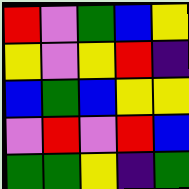[["red", "violet", "green", "blue", "yellow"], ["yellow", "violet", "yellow", "red", "indigo"], ["blue", "green", "blue", "yellow", "yellow"], ["violet", "red", "violet", "red", "blue"], ["green", "green", "yellow", "indigo", "green"]]